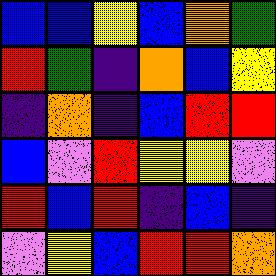[["blue", "blue", "yellow", "blue", "orange", "green"], ["red", "green", "indigo", "orange", "blue", "yellow"], ["indigo", "orange", "indigo", "blue", "red", "red"], ["blue", "violet", "red", "yellow", "yellow", "violet"], ["red", "blue", "red", "indigo", "blue", "indigo"], ["violet", "yellow", "blue", "red", "red", "orange"]]